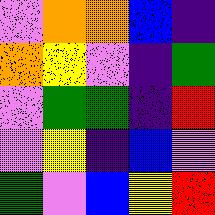[["violet", "orange", "orange", "blue", "indigo"], ["orange", "yellow", "violet", "indigo", "green"], ["violet", "green", "green", "indigo", "red"], ["violet", "yellow", "indigo", "blue", "violet"], ["green", "violet", "blue", "yellow", "red"]]